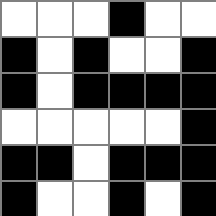[["white", "white", "white", "black", "white", "white"], ["black", "white", "black", "white", "white", "black"], ["black", "white", "black", "black", "black", "black"], ["white", "white", "white", "white", "white", "black"], ["black", "black", "white", "black", "black", "black"], ["black", "white", "white", "black", "white", "black"]]